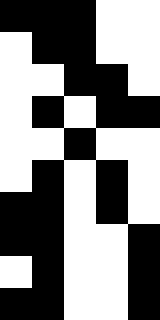[["black", "black", "black", "white", "white"], ["white", "black", "black", "white", "white"], ["white", "white", "black", "black", "white"], ["white", "black", "white", "black", "black"], ["white", "white", "black", "white", "white"], ["white", "black", "white", "black", "white"], ["black", "black", "white", "black", "white"], ["black", "black", "white", "white", "black"], ["white", "black", "white", "white", "black"], ["black", "black", "white", "white", "black"]]